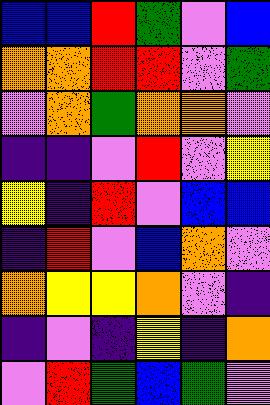[["blue", "blue", "red", "green", "violet", "blue"], ["orange", "orange", "red", "red", "violet", "green"], ["violet", "orange", "green", "orange", "orange", "violet"], ["indigo", "indigo", "violet", "red", "violet", "yellow"], ["yellow", "indigo", "red", "violet", "blue", "blue"], ["indigo", "red", "violet", "blue", "orange", "violet"], ["orange", "yellow", "yellow", "orange", "violet", "indigo"], ["indigo", "violet", "indigo", "yellow", "indigo", "orange"], ["violet", "red", "green", "blue", "green", "violet"]]